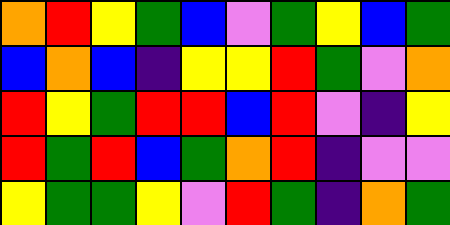[["orange", "red", "yellow", "green", "blue", "violet", "green", "yellow", "blue", "green"], ["blue", "orange", "blue", "indigo", "yellow", "yellow", "red", "green", "violet", "orange"], ["red", "yellow", "green", "red", "red", "blue", "red", "violet", "indigo", "yellow"], ["red", "green", "red", "blue", "green", "orange", "red", "indigo", "violet", "violet"], ["yellow", "green", "green", "yellow", "violet", "red", "green", "indigo", "orange", "green"]]